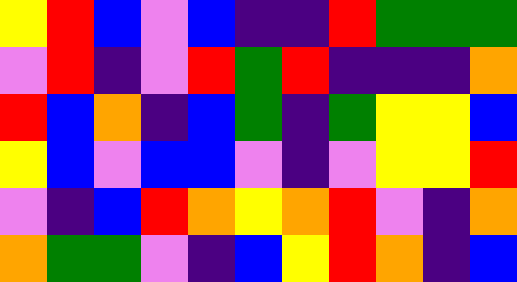[["yellow", "red", "blue", "violet", "blue", "indigo", "indigo", "red", "green", "green", "green"], ["violet", "red", "indigo", "violet", "red", "green", "red", "indigo", "indigo", "indigo", "orange"], ["red", "blue", "orange", "indigo", "blue", "green", "indigo", "green", "yellow", "yellow", "blue"], ["yellow", "blue", "violet", "blue", "blue", "violet", "indigo", "violet", "yellow", "yellow", "red"], ["violet", "indigo", "blue", "red", "orange", "yellow", "orange", "red", "violet", "indigo", "orange"], ["orange", "green", "green", "violet", "indigo", "blue", "yellow", "red", "orange", "indigo", "blue"]]